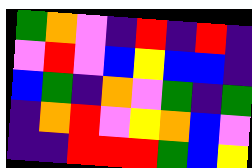[["green", "orange", "violet", "indigo", "red", "indigo", "red", "indigo"], ["violet", "red", "violet", "blue", "yellow", "blue", "blue", "indigo"], ["blue", "green", "indigo", "orange", "violet", "green", "indigo", "green"], ["indigo", "orange", "red", "violet", "yellow", "orange", "blue", "violet"], ["indigo", "indigo", "red", "red", "red", "green", "blue", "yellow"]]